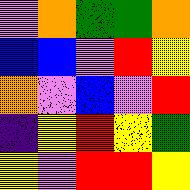[["violet", "orange", "green", "green", "orange"], ["blue", "blue", "violet", "red", "yellow"], ["orange", "violet", "blue", "violet", "red"], ["indigo", "yellow", "red", "yellow", "green"], ["yellow", "violet", "red", "red", "yellow"]]